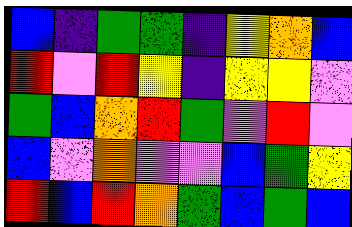[["blue", "indigo", "green", "green", "indigo", "yellow", "orange", "blue"], ["red", "violet", "red", "yellow", "indigo", "yellow", "yellow", "violet"], ["green", "blue", "orange", "red", "green", "violet", "red", "violet"], ["blue", "violet", "orange", "violet", "violet", "blue", "green", "yellow"], ["red", "blue", "red", "orange", "green", "blue", "green", "blue"]]